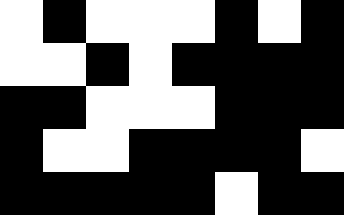[["white", "black", "white", "white", "white", "black", "white", "black"], ["white", "white", "black", "white", "black", "black", "black", "black"], ["black", "black", "white", "white", "white", "black", "black", "black"], ["black", "white", "white", "black", "black", "black", "black", "white"], ["black", "black", "black", "black", "black", "white", "black", "black"]]